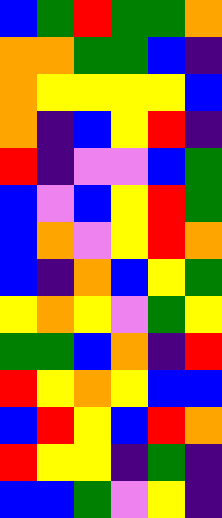[["blue", "green", "red", "green", "green", "orange"], ["orange", "orange", "green", "green", "blue", "indigo"], ["orange", "yellow", "yellow", "yellow", "yellow", "blue"], ["orange", "indigo", "blue", "yellow", "red", "indigo"], ["red", "indigo", "violet", "violet", "blue", "green"], ["blue", "violet", "blue", "yellow", "red", "green"], ["blue", "orange", "violet", "yellow", "red", "orange"], ["blue", "indigo", "orange", "blue", "yellow", "green"], ["yellow", "orange", "yellow", "violet", "green", "yellow"], ["green", "green", "blue", "orange", "indigo", "red"], ["red", "yellow", "orange", "yellow", "blue", "blue"], ["blue", "red", "yellow", "blue", "red", "orange"], ["red", "yellow", "yellow", "indigo", "green", "indigo"], ["blue", "blue", "green", "violet", "yellow", "indigo"]]